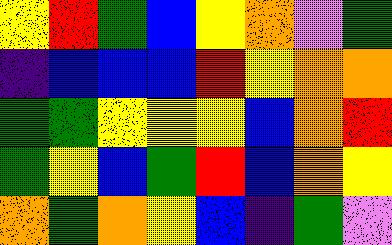[["yellow", "red", "green", "blue", "yellow", "orange", "violet", "green"], ["indigo", "blue", "blue", "blue", "red", "yellow", "orange", "orange"], ["green", "green", "yellow", "yellow", "yellow", "blue", "orange", "red"], ["green", "yellow", "blue", "green", "red", "blue", "orange", "yellow"], ["orange", "green", "orange", "yellow", "blue", "indigo", "green", "violet"]]